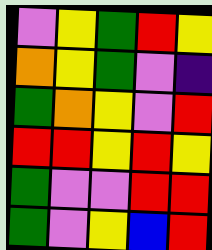[["violet", "yellow", "green", "red", "yellow"], ["orange", "yellow", "green", "violet", "indigo"], ["green", "orange", "yellow", "violet", "red"], ["red", "red", "yellow", "red", "yellow"], ["green", "violet", "violet", "red", "red"], ["green", "violet", "yellow", "blue", "red"]]